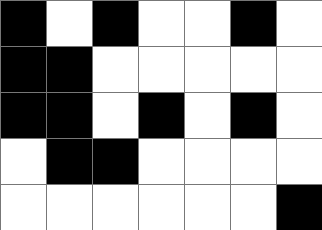[["black", "white", "black", "white", "white", "black", "white"], ["black", "black", "white", "white", "white", "white", "white"], ["black", "black", "white", "black", "white", "black", "white"], ["white", "black", "black", "white", "white", "white", "white"], ["white", "white", "white", "white", "white", "white", "black"]]